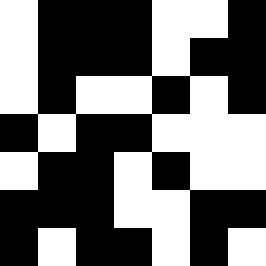[["white", "black", "black", "black", "white", "white", "black"], ["white", "black", "black", "black", "white", "black", "black"], ["white", "black", "white", "white", "black", "white", "black"], ["black", "white", "black", "black", "white", "white", "white"], ["white", "black", "black", "white", "black", "white", "white"], ["black", "black", "black", "white", "white", "black", "black"], ["black", "white", "black", "black", "white", "black", "white"]]